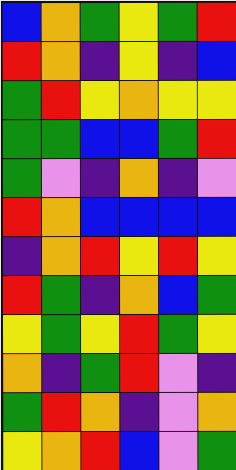[["blue", "orange", "green", "yellow", "green", "red"], ["red", "orange", "indigo", "yellow", "indigo", "blue"], ["green", "red", "yellow", "orange", "yellow", "yellow"], ["green", "green", "blue", "blue", "green", "red"], ["green", "violet", "indigo", "orange", "indigo", "violet"], ["red", "orange", "blue", "blue", "blue", "blue"], ["indigo", "orange", "red", "yellow", "red", "yellow"], ["red", "green", "indigo", "orange", "blue", "green"], ["yellow", "green", "yellow", "red", "green", "yellow"], ["orange", "indigo", "green", "red", "violet", "indigo"], ["green", "red", "orange", "indigo", "violet", "orange"], ["yellow", "orange", "red", "blue", "violet", "green"]]